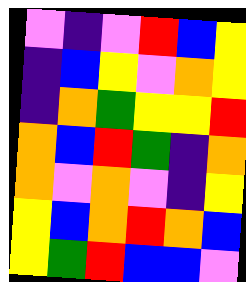[["violet", "indigo", "violet", "red", "blue", "yellow"], ["indigo", "blue", "yellow", "violet", "orange", "yellow"], ["indigo", "orange", "green", "yellow", "yellow", "red"], ["orange", "blue", "red", "green", "indigo", "orange"], ["orange", "violet", "orange", "violet", "indigo", "yellow"], ["yellow", "blue", "orange", "red", "orange", "blue"], ["yellow", "green", "red", "blue", "blue", "violet"]]